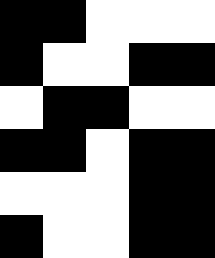[["black", "black", "white", "white", "white"], ["black", "white", "white", "black", "black"], ["white", "black", "black", "white", "white"], ["black", "black", "white", "black", "black"], ["white", "white", "white", "black", "black"], ["black", "white", "white", "black", "black"]]